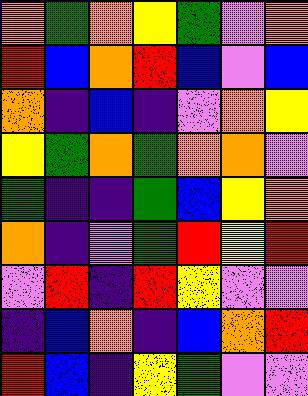[["orange", "green", "orange", "yellow", "green", "violet", "orange"], ["red", "blue", "orange", "red", "blue", "violet", "blue"], ["orange", "indigo", "blue", "indigo", "violet", "orange", "yellow"], ["yellow", "green", "orange", "green", "orange", "orange", "violet"], ["green", "indigo", "indigo", "green", "blue", "yellow", "orange"], ["orange", "indigo", "violet", "green", "red", "yellow", "red"], ["violet", "red", "indigo", "red", "yellow", "violet", "violet"], ["indigo", "blue", "orange", "indigo", "blue", "orange", "red"], ["red", "blue", "indigo", "yellow", "green", "violet", "violet"]]